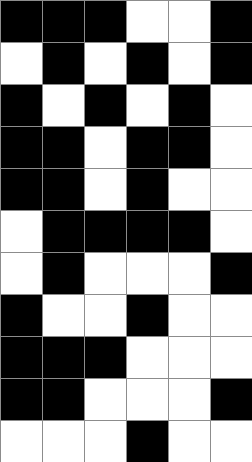[["black", "black", "black", "white", "white", "black"], ["white", "black", "white", "black", "white", "black"], ["black", "white", "black", "white", "black", "white"], ["black", "black", "white", "black", "black", "white"], ["black", "black", "white", "black", "white", "white"], ["white", "black", "black", "black", "black", "white"], ["white", "black", "white", "white", "white", "black"], ["black", "white", "white", "black", "white", "white"], ["black", "black", "black", "white", "white", "white"], ["black", "black", "white", "white", "white", "black"], ["white", "white", "white", "black", "white", "white"]]